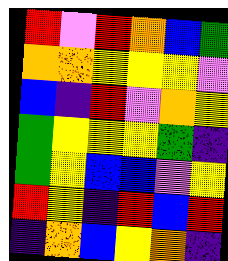[["red", "violet", "red", "orange", "blue", "green"], ["orange", "orange", "yellow", "yellow", "yellow", "violet"], ["blue", "indigo", "red", "violet", "orange", "yellow"], ["green", "yellow", "yellow", "yellow", "green", "indigo"], ["green", "yellow", "blue", "blue", "violet", "yellow"], ["red", "yellow", "indigo", "red", "blue", "red"], ["indigo", "orange", "blue", "yellow", "orange", "indigo"]]